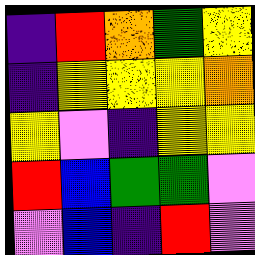[["indigo", "red", "orange", "green", "yellow"], ["indigo", "yellow", "yellow", "yellow", "orange"], ["yellow", "violet", "indigo", "yellow", "yellow"], ["red", "blue", "green", "green", "violet"], ["violet", "blue", "indigo", "red", "violet"]]